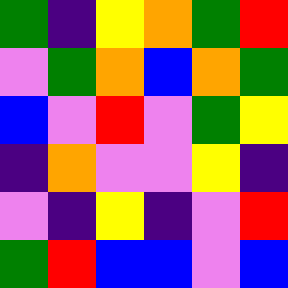[["green", "indigo", "yellow", "orange", "green", "red"], ["violet", "green", "orange", "blue", "orange", "green"], ["blue", "violet", "red", "violet", "green", "yellow"], ["indigo", "orange", "violet", "violet", "yellow", "indigo"], ["violet", "indigo", "yellow", "indigo", "violet", "red"], ["green", "red", "blue", "blue", "violet", "blue"]]